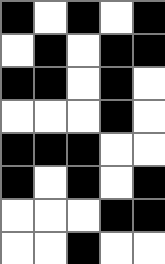[["black", "white", "black", "white", "black"], ["white", "black", "white", "black", "black"], ["black", "black", "white", "black", "white"], ["white", "white", "white", "black", "white"], ["black", "black", "black", "white", "white"], ["black", "white", "black", "white", "black"], ["white", "white", "white", "black", "black"], ["white", "white", "black", "white", "white"]]